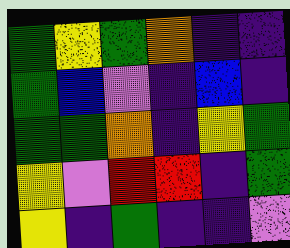[["green", "yellow", "green", "orange", "indigo", "indigo"], ["green", "blue", "violet", "indigo", "blue", "indigo"], ["green", "green", "orange", "indigo", "yellow", "green"], ["yellow", "violet", "red", "red", "indigo", "green"], ["yellow", "indigo", "green", "indigo", "indigo", "violet"]]